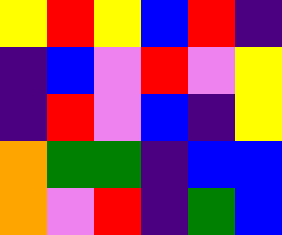[["yellow", "red", "yellow", "blue", "red", "indigo"], ["indigo", "blue", "violet", "red", "violet", "yellow"], ["indigo", "red", "violet", "blue", "indigo", "yellow"], ["orange", "green", "green", "indigo", "blue", "blue"], ["orange", "violet", "red", "indigo", "green", "blue"]]